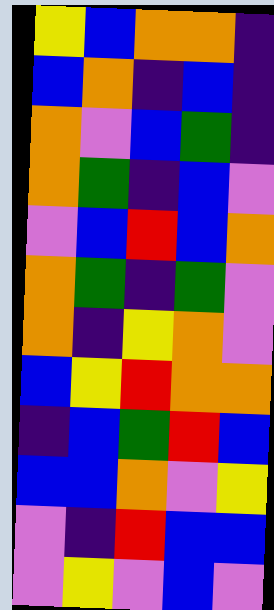[["yellow", "blue", "orange", "orange", "indigo"], ["blue", "orange", "indigo", "blue", "indigo"], ["orange", "violet", "blue", "green", "indigo"], ["orange", "green", "indigo", "blue", "violet"], ["violet", "blue", "red", "blue", "orange"], ["orange", "green", "indigo", "green", "violet"], ["orange", "indigo", "yellow", "orange", "violet"], ["blue", "yellow", "red", "orange", "orange"], ["indigo", "blue", "green", "red", "blue"], ["blue", "blue", "orange", "violet", "yellow"], ["violet", "indigo", "red", "blue", "blue"], ["violet", "yellow", "violet", "blue", "violet"]]